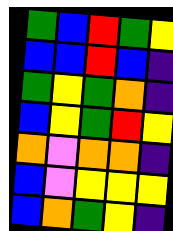[["green", "blue", "red", "green", "yellow"], ["blue", "blue", "red", "blue", "indigo"], ["green", "yellow", "green", "orange", "indigo"], ["blue", "yellow", "green", "red", "yellow"], ["orange", "violet", "orange", "orange", "indigo"], ["blue", "violet", "yellow", "yellow", "yellow"], ["blue", "orange", "green", "yellow", "indigo"]]